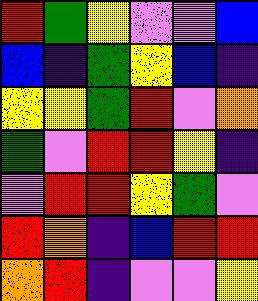[["red", "green", "yellow", "violet", "violet", "blue"], ["blue", "indigo", "green", "yellow", "blue", "indigo"], ["yellow", "yellow", "green", "red", "violet", "orange"], ["green", "violet", "red", "red", "yellow", "indigo"], ["violet", "red", "red", "yellow", "green", "violet"], ["red", "orange", "indigo", "blue", "red", "red"], ["orange", "red", "indigo", "violet", "violet", "yellow"]]